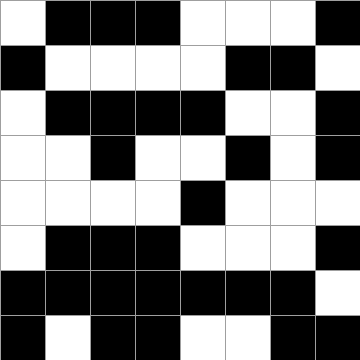[["white", "black", "black", "black", "white", "white", "white", "black"], ["black", "white", "white", "white", "white", "black", "black", "white"], ["white", "black", "black", "black", "black", "white", "white", "black"], ["white", "white", "black", "white", "white", "black", "white", "black"], ["white", "white", "white", "white", "black", "white", "white", "white"], ["white", "black", "black", "black", "white", "white", "white", "black"], ["black", "black", "black", "black", "black", "black", "black", "white"], ["black", "white", "black", "black", "white", "white", "black", "black"]]